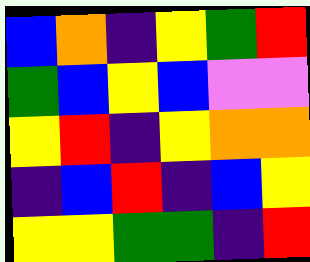[["blue", "orange", "indigo", "yellow", "green", "red"], ["green", "blue", "yellow", "blue", "violet", "violet"], ["yellow", "red", "indigo", "yellow", "orange", "orange"], ["indigo", "blue", "red", "indigo", "blue", "yellow"], ["yellow", "yellow", "green", "green", "indigo", "red"]]